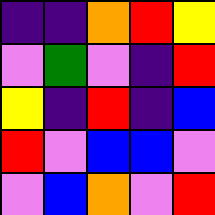[["indigo", "indigo", "orange", "red", "yellow"], ["violet", "green", "violet", "indigo", "red"], ["yellow", "indigo", "red", "indigo", "blue"], ["red", "violet", "blue", "blue", "violet"], ["violet", "blue", "orange", "violet", "red"]]